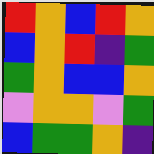[["red", "orange", "blue", "red", "orange"], ["blue", "orange", "red", "indigo", "green"], ["green", "orange", "blue", "blue", "orange"], ["violet", "orange", "orange", "violet", "green"], ["blue", "green", "green", "orange", "indigo"]]